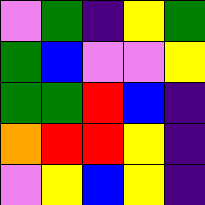[["violet", "green", "indigo", "yellow", "green"], ["green", "blue", "violet", "violet", "yellow"], ["green", "green", "red", "blue", "indigo"], ["orange", "red", "red", "yellow", "indigo"], ["violet", "yellow", "blue", "yellow", "indigo"]]